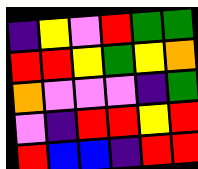[["indigo", "yellow", "violet", "red", "green", "green"], ["red", "red", "yellow", "green", "yellow", "orange"], ["orange", "violet", "violet", "violet", "indigo", "green"], ["violet", "indigo", "red", "red", "yellow", "red"], ["red", "blue", "blue", "indigo", "red", "red"]]